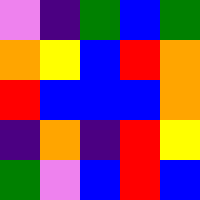[["violet", "indigo", "green", "blue", "green"], ["orange", "yellow", "blue", "red", "orange"], ["red", "blue", "blue", "blue", "orange"], ["indigo", "orange", "indigo", "red", "yellow"], ["green", "violet", "blue", "red", "blue"]]